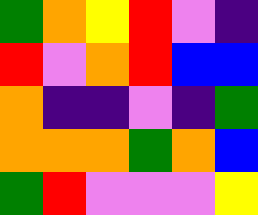[["green", "orange", "yellow", "red", "violet", "indigo"], ["red", "violet", "orange", "red", "blue", "blue"], ["orange", "indigo", "indigo", "violet", "indigo", "green"], ["orange", "orange", "orange", "green", "orange", "blue"], ["green", "red", "violet", "violet", "violet", "yellow"]]